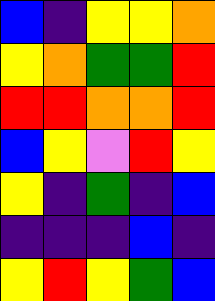[["blue", "indigo", "yellow", "yellow", "orange"], ["yellow", "orange", "green", "green", "red"], ["red", "red", "orange", "orange", "red"], ["blue", "yellow", "violet", "red", "yellow"], ["yellow", "indigo", "green", "indigo", "blue"], ["indigo", "indigo", "indigo", "blue", "indigo"], ["yellow", "red", "yellow", "green", "blue"]]